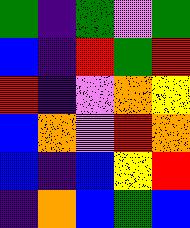[["green", "indigo", "green", "violet", "green"], ["blue", "indigo", "red", "green", "red"], ["red", "indigo", "violet", "orange", "yellow"], ["blue", "orange", "violet", "red", "orange"], ["blue", "indigo", "blue", "yellow", "red"], ["indigo", "orange", "blue", "green", "blue"]]